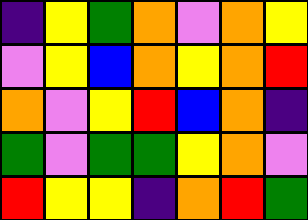[["indigo", "yellow", "green", "orange", "violet", "orange", "yellow"], ["violet", "yellow", "blue", "orange", "yellow", "orange", "red"], ["orange", "violet", "yellow", "red", "blue", "orange", "indigo"], ["green", "violet", "green", "green", "yellow", "orange", "violet"], ["red", "yellow", "yellow", "indigo", "orange", "red", "green"]]